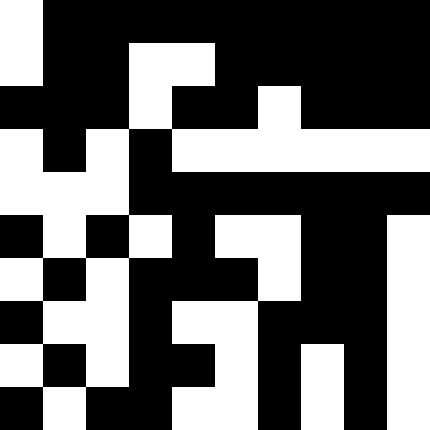[["white", "black", "black", "black", "black", "black", "black", "black", "black", "black"], ["white", "black", "black", "white", "white", "black", "black", "black", "black", "black"], ["black", "black", "black", "white", "black", "black", "white", "black", "black", "black"], ["white", "black", "white", "black", "white", "white", "white", "white", "white", "white"], ["white", "white", "white", "black", "black", "black", "black", "black", "black", "black"], ["black", "white", "black", "white", "black", "white", "white", "black", "black", "white"], ["white", "black", "white", "black", "black", "black", "white", "black", "black", "white"], ["black", "white", "white", "black", "white", "white", "black", "black", "black", "white"], ["white", "black", "white", "black", "black", "white", "black", "white", "black", "white"], ["black", "white", "black", "black", "white", "white", "black", "white", "black", "white"]]